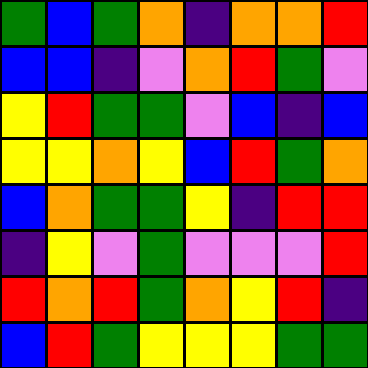[["green", "blue", "green", "orange", "indigo", "orange", "orange", "red"], ["blue", "blue", "indigo", "violet", "orange", "red", "green", "violet"], ["yellow", "red", "green", "green", "violet", "blue", "indigo", "blue"], ["yellow", "yellow", "orange", "yellow", "blue", "red", "green", "orange"], ["blue", "orange", "green", "green", "yellow", "indigo", "red", "red"], ["indigo", "yellow", "violet", "green", "violet", "violet", "violet", "red"], ["red", "orange", "red", "green", "orange", "yellow", "red", "indigo"], ["blue", "red", "green", "yellow", "yellow", "yellow", "green", "green"]]